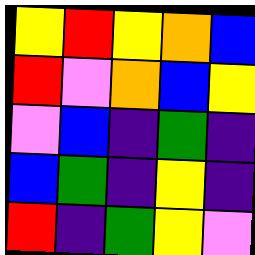[["yellow", "red", "yellow", "orange", "blue"], ["red", "violet", "orange", "blue", "yellow"], ["violet", "blue", "indigo", "green", "indigo"], ["blue", "green", "indigo", "yellow", "indigo"], ["red", "indigo", "green", "yellow", "violet"]]